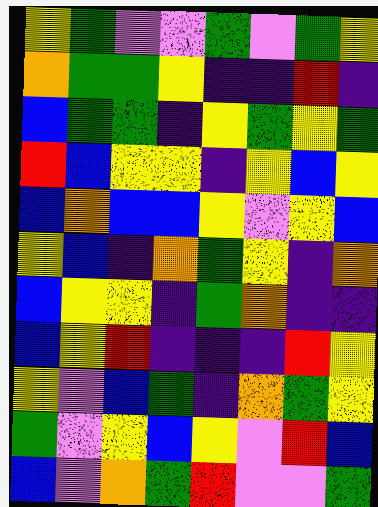[["yellow", "green", "violet", "violet", "green", "violet", "green", "yellow"], ["orange", "green", "green", "yellow", "indigo", "indigo", "red", "indigo"], ["blue", "green", "green", "indigo", "yellow", "green", "yellow", "green"], ["red", "blue", "yellow", "yellow", "indigo", "yellow", "blue", "yellow"], ["blue", "orange", "blue", "blue", "yellow", "violet", "yellow", "blue"], ["yellow", "blue", "indigo", "orange", "green", "yellow", "indigo", "orange"], ["blue", "yellow", "yellow", "indigo", "green", "orange", "indigo", "indigo"], ["blue", "yellow", "red", "indigo", "indigo", "indigo", "red", "yellow"], ["yellow", "violet", "blue", "green", "indigo", "orange", "green", "yellow"], ["green", "violet", "yellow", "blue", "yellow", "violet", "red", "blue"], ["blue", "violet", "orange", "green", "red", "violet", "violet", "green"]]